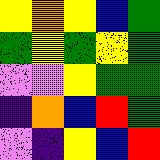[["yellow", "orange", "yellow", "blue", "green"], ["green", "yellow", "green", "yellow", "green"], ["violet", "violet", "yellow", "green", "green"], ["indigo", "orange", "blue", "red", "green"], ["violet", "indigo", "yellow", "blue", "red"]]